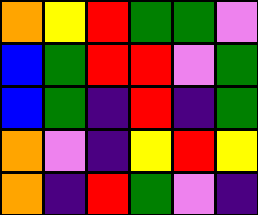[["orange", "yellow", "red", "green", "green", "violet"], ["blue", "green", "red", "red", "violet", "green"], ["blue", "green", "indigo", "red", "indigo", "green"], ["orange", "violet", "indigo", "yellow", "red", "yellow"], ["orange", "indigo", "red", "green", "violet", "indigo"]]